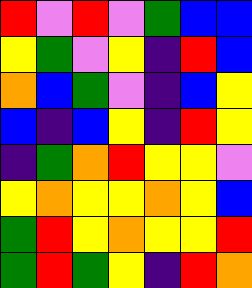[["red", "violet", "red", "violet", "green", "blue", "blue"], ["yellow", "green", "violet", "yellow", "indigo", "red", "blue"], ["orange", "blue", "green", "violet", "indigo", "blue", "yellow"], ["blue", "indigo", "blue", "yellow", "indigo", "red", "yellow"], ["indigo", "green", "orange", "red", "yellow", "yellow", "violet"], ["yellow", "orange", "yellow", "yellow", "orange", "yellow", "blue"], ["green", "red", "yellow", "orange", "yellow", "yellow", "red"], ["green", "red", "green", "yellow", "indigo", "red", "orange"]]